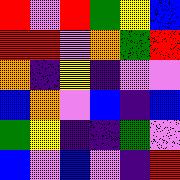[["red", "violet", "red", "green", "yellow", "blue"], ["red", "red", "violet", "orange", "green", "red"], ["orange", "indigo", "yellow", "indigo", "violet", "violet"], ["blue", "orange", "violet", "blue", "indigo", "blue"], ["green", "yellow", "indigo", "indigo", "green", "violet"], ["blue", "violet", "blue", "violet", "indigo", "red"]]